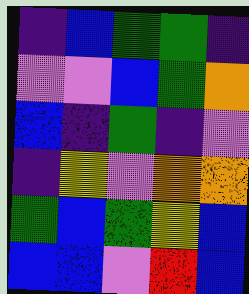[["indigo", "blue", "green", "green", "indigo"], ["violet", "violet", "blue", "green", "orange"], ["blue", "indigo", "green", "indigo", "violet"], ["indigo", "yellow", "violet", "orange", "orange"], ["green", "blue", "green", "yellow", "blue"], ["blue", "blue", "violet", "red", "blue"]]